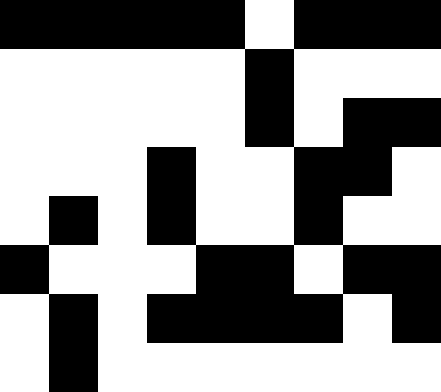[["black", "black", "black", "black", "black", "white", "black", "black", "black"], ["white", "white", "white", "white", "white", "black", "white", "white", "white"], ["white", "white", "white", "white", "white", "black", "white", "black", "black"], ["white", "white", "white", "black", "white", "white", "black", "black", "white"], ["white", "black", "white", "black", "white", "white", "black", "white", "white"], ["black", "white", "white", "white", "black", "black", "white", "black", "black"], ["white", "black", "white", "black", "black", "black", "black", "white", "black"], ["white", "black", "white", "white", "white", "white", "white", "white", "white"]]